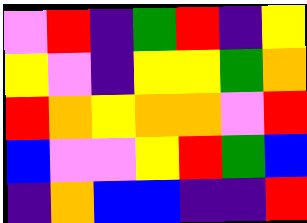[["violet", "red", "indigo", "green", "red", "indigo", "yellow"], ["yellow", "violet", "indigo", "yellow", "yellow", "green", "orange"], ["red", "orange", "yellow", "orange", "orange", "violet", "red"], ["blue", "violet", "violet", "yellow", "red", "green", "blue"], ["indigo", "orange", "blue", "blue", "indigo", "indigo", "red"]]